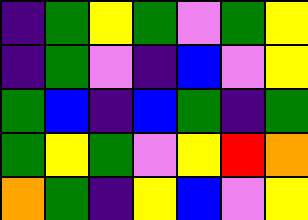[["indigo", "green", "yellow", "green", "violet", "green", "yellow"], ["indigo", "green", "violet", "indigo", "blue", "violet", "yellow"], ["green", "blue", "indigo", "blue", "green", "indigo", "green"], ["green", "yellow", "green", "violet", "yellow", "red", "orange"], ["orange", "green", "indigo", "yellow", "blue", "violet", "yellow"]]